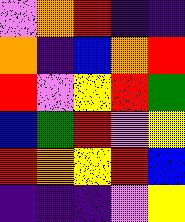[["violet", "orange", "red", "indigo", "indigo"], ["orange", "indigo", "blue", "orange", "red"], ["red", "violet", "yellow", "red", "green"], ["blue", "green", "red", "violet", "yellow"], ["red", "orange", "yellow", "red", "blue"], ["indigo", "indigo", "indigo", "violet", "yellow"]]